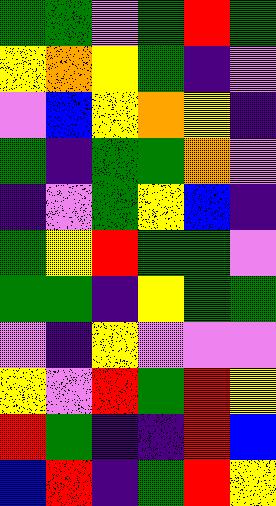[["green", "green", "violet", "green", "red", "green"], ["yellow", "orange", "yellow", "green", "indigo", "violet"], ["violet", "blue", "yellow", "orange", "yellow", "indigo"], ["green", "indigo", "green", "green", "orange", "violet"], ["indigo", "violet", "green", "yellow", "blue", "indigo"], ["green", "yellow", "red", "green", "green", "violet"], ["green", "green", "indigo", "yellow", "green", "green"], ["violet", "indigo", "yellow", "violet", "violet", "violet"], ["yellow", "violet", "red", "green", "red", "yellow"], ["red", "green", "indigo", "indigo", "red", "blue"], ["blue", "red", "indigo", "green", "red", "yellow"]]